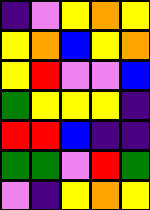[["indigo", "violet", "yellow", "orange", "yellow"], ["yellow", "orange", "blue", "yellow", "orange"], ["yellow", "red", "violet", "violet", "blue"], ["green", "yellow", "yellow", "yellow", "indigo"], ["red", "red", "blue", "indigo", "indigo"], ["green", "green", "violet", "red", "green"], ["violet", "indigo", "yellow", "orange", "yellow"]]